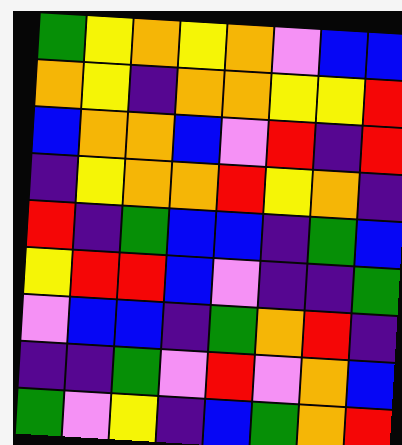[["green", "yellow", "orange", "yellow", "orange", "violet", "blue", "blue"], ["orange", "yellow", "indigo", "orange", "orange", "yellow", "yellow", "red"], ["blue", "orange", "orange", "blue", "violet", "red", "indigo", "red"], ["indigo", "yellow", "orange", "orange", "red", "yellow", "orange", "indigo"], ["red", "indigo", "green", "blue", "blue", "indigo", "green", "blue"], ["yellow", "red", "red", "blue", "violet", "indigo", "indigo", "green"], ["violet", "blue", "blue", "indigo", "green", "orange", "red", "indigo"], ["indigo", "indigo", "green", "violet", "red", "violet", "orange", "blue"], ["green", "violet", "yellow", "indigo", "blue", "green", "orange", "red"]]